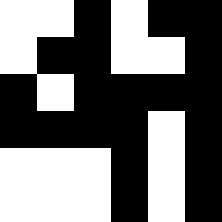[["white", "white", "black", "white", "black", "black"], ["white", "black", "black", "white", "white", "black"], ["black", "white", "black", "black", "black", "black"], ["black", "black", "black", "black", "white", "black"], ["white", "white", "white", "black", "white", "black"], ["white", "white", "white", "black", "white", "black"]]